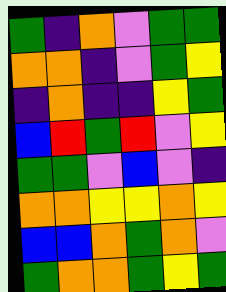[["green", "indigo", "orange", "violet", "green", "green"], ["orange", "orange", "indigo", "violet", "green", "yellow"], ["indigo", "orange", "indigo", "indigo", "yellow", "green"], ["blue", "red", "green", "red", "violet", "yellow"], ["green", "green", "violet", "blue", "violet", "indigo"], ["orange", "orange", "yellow", "yellow", "orange", "yellow"], ["blue", "blue", "orange", "green", "orange", "violet"], ["green", "orange", "orange", "green", "yellow", "green"]]